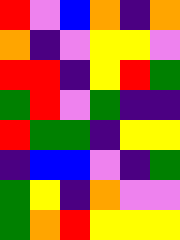[["red", "violet", "blue", "orange", "indigo", "orange"], ["orange", "indigo", "violet", "yellow", "yellow", "violet"], ["red", "red", "indigo", "yellow", "red", "green"], ["green", "red", "violet", "green", "indigo", "indigo"], ["red", "green", "green", "indigo", "yellow", "yellow"], ["indigo", "blue", "blue", "violet", "indigo", "green"], ["green", "yellow", "indigo", "orange", "violet", "violet"], ["green", "orange", "red", "yellow", "yellow", "yellow"]]